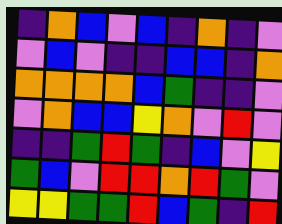[["indigo", "orange", "blue", "violet", "blue", "indigo", "orange", "indigo", "violet"], ["violet", "blue", "violet", "indigo", "indigo", "blue", "blue", "indigo", "orange"], ["orange", "orange", "orange", "orange", "blue", "green", "indigo", "indigo", "violet"], ["violet", "orange", "blue", "blue", "yellow", "orange", "violet", "red", "violet"], ["indigo", "indigo", "green", "red", "green", "indigo", "blue", "violet", "yellow"], ["green", "blue", "violet", "red", "red", "orange", "red", "green", "violet"], ["yellow", "yellow", "green", "green", "red", "blue", "green", "indigo", "red"]]